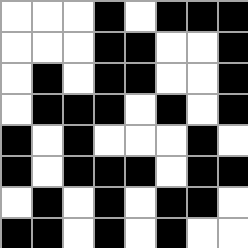[["white", "white", "white", "black", "white", "black", "black", "black"], ["white", "white", "white", "black", "black", "white", "white", "black"], ["white", "black", "white", "black", "black", "white", "white", "black"], ["white", "black", "black", "black", "white", "black", "white", "black"], ["black", "white", "black", "white", "white", "white", "black", "white"], ["black", "white", "black", "black", "black", "white", "black", "black"], ["white", "black", "white", "black", "white", "black", "black", "white"], ["black", "black", "white", "black", "white", "black", "white", "white"]]